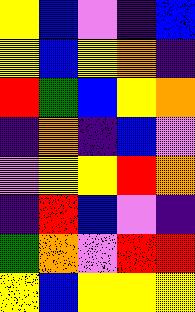[["yellow", "blue", "violet", "indigo", "blue"], ["yellow", "blue", "yellow", "orange", "indigo"], ["red", "green", "blue", "yellow", "orange"], ["indigo", "orange", "indigo", "blue", "violet"], ["violet", "yellow", "yellow", "red", "orange"], ["indigo", "red", "blue", "violet", "indigo"], ["green", "orange", "violet", "red", "red"], ["yellow", "blue", "yellow", "yellow", "yellow"]]